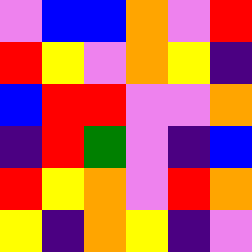[["violet", "blue", "blue", "orange", "violet", "red"], ["red", "yellow", "violet", "orange", "yellow", "indigo"], ["blue", "red", "red", "violet", "violet", "orange"], ["indigo", "red", "green", "violet", "indigo", "blue"], ["red", "yellow", "orange", "violet", "red", "orange"], ["yellow", "indigo", "orange", "yellow", "indigo", "violet"]]